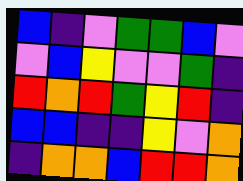[["blue", "indigo", "violet", "green", "green", "blue", "violet"], ["violet", "blue", "yellow", "violet", "violet", "green", "indigo"], ["red", "orange", "red", "green", "yellow", "red", "indigo"], ["blue", "blue", "indigo", "indigo", "yellow", "violet", "orange"], ["indigo", "orange", "orange", "blue", "red", "red", "orange"]]